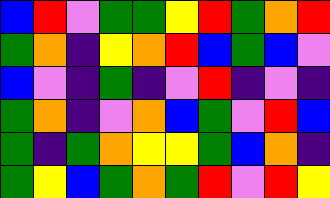[["blue", "red", "violet", "green", "green", "yellow", "red", "green", "orange", "red"], ["green", "orange", "indigo", "yellow", "orange", "red", "blue", "green", "blue", "violet"], ["blue", "violet", "indigo", "green", "indigo", "violet", "red", "indigo", "violet", "indigo"], ["green", "orange", "indigo", "violet", "orange", "blue", "green", "violet", "red", "blue"], ["green", "indigo", "green", "orange", "yellow", "yellow", "green", "blue", "orange", "indigo"], ["green", "yellow", "blue", "green", "orange", "green", "red", "violet", "red", "yellow"]]